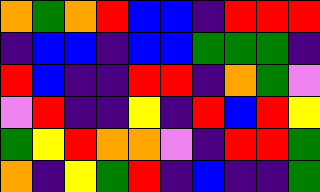[["orange", "green", "orange", "red", "blue", "blue", "indigo", "red", "red", "red"], ["indigo", "blue", "blue", "indigo", "blue", "blue", "green", "green", "green", "indigo"], ["red", "blue", "indigo", "indigo", "red", "red", "indigo", "orange", "green", "violet"], ["violet", "red", "indigo", "indigo", "yellow", "indigo", "red", "blue", "red", "yellow"], ["green", "yellow", "red", "orange", "orange", "violet", "indigo", "red", "red", "green"], ["orange", "indigo", "yellow", "green", "red", "indigo", "blue", "indigo", "indigo", "green"]]